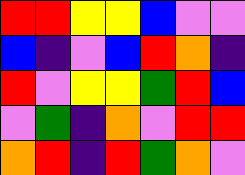[["red", "red", "yellow", "yellow", "blue", "violet", "violet"], ["blue", "indigo", "violet", "blue", "red", "orange", "indigo"], ["red", "violet", "yellow", "yellow", "green", "red", "blue"], ["violet", "green", "indigo", "orange", "violet", "red", "red"], ["orange", "red", "indigo", "red", "green", "orange", "violet"]]